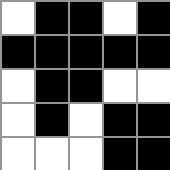[["white", "black", "black", "white", "black"], ["black", "black", "black", "black", "black"], ["white", "black", "black", "white", "white"], ["white", "black", "white", "black", "black"], ["white", "white", "white", "black", "black"]]